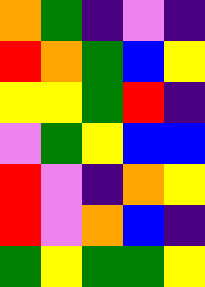[["orange", "green", "indigo", "violet", "indigo"], ["red", "orange", "green", "blue", "yellow"], ["yellow", "yellow", "green", "red", "indigo"], ["violet", "green", "yellow", "blue", "blue"], ["red", "violet", "indigo", "orange", "yellow"], ["red", "violet", "orange", "blue", "indigo"], ["green", "yellow", "green", "green", "yellow"]]